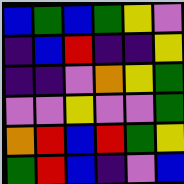[["blue", "green", "blue", "green", "yellow", "violet"], ["indigo", "blue", "red", "indigo", "indigo", "yellow"], ["indigo", "indigo", "violet", "orange", "yellow", "green"], ["violet", "violet", "yellow", "violet", "violet", "green"], ["orange", "red", "blue", "red", "green", "yellow"], ["green", "red", "blue", "indigo", "violet", "blue"]]